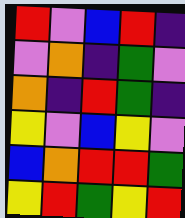[["red", "violet", "blue", "red", "indigo"], ["violet", "orange", "indigo", "green", "violet"], ["orange", "indigo", "red", "green", "indigo"], ["yellow", "violet", "blue", "yellow", "violet"], ["blue", "orange", "red", "red", "green"], ["yellow", "red", "green", "yellow", "red"]]